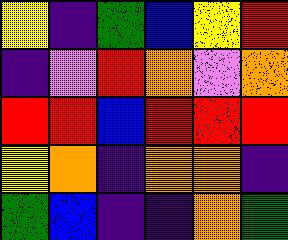[["yellow", "indigo", "green", "blue", "yellow", "red"], ["indigo", "violet", "red", "orange", "violet", "orange"], ["red", "red", "blue", "red", "red", "red"], ["yellow", "orange", "indigo", "orange", "orange", "indigo"], ["green", "blue", "indigo", "indigo", "orange", "green"]]